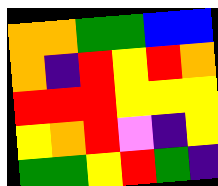[["orange", "orange", "green", "green", "blue", "blue"], ["orange", "indigo", "red", "yellow", "red", "orange"], ["red", "red", "red", "yellow", "yellow", "yellow"], ["yellow", "orange", "red", "violet", "indigo", "yellow"], ["green", "green", "yellow", "red", "green", "indigo"]]